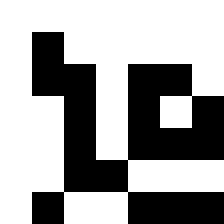[["white", "white", "white", "white", "white", "white", "white"], ["white", "black", "white", "white", "white", "white", "white"], ["white", "black", "black", "white", "black", "black", "white"], ["white", "white", "black", "white", "black", "white", "black"], ["white", "white", "black", "white", "black", "black", "black"], ["white", "white", "black", "black", "white", "white", "white"], ["white", "black", "white", "white", "black", "black", "black"]]